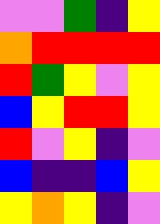[["violet", "violet", "green", "indigo", "yellow"], ["orange", "red", "red", "red", "red"], ["red", "green", "yellow", "violet", "yellow"], ["blue", "yellow", "red", "red", "yellow"], ["red", "violet", "yellow", "indigo", "violet"], ["blue", "indigo", "indigo", "blue", "yellow"], ["yellow", "orange", "yellow", "indigo", "violet"]]